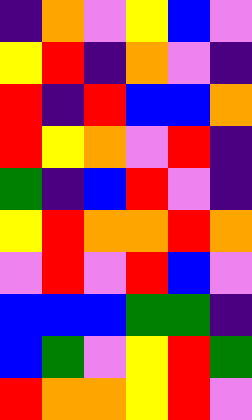[["indigo", "orange", "violet", "yellow", "blue", "violet"], ["yellow", "red", "indigo", "orange", "violet", "indigo"], ["red", "indigo", "red", "blue", "blue", "orange"], ["red", "yellow", "orange", "violet", "red", "indigo"], ["green", "indigo", "blue", "red", "violet", "indigo"], ["yellow", "red", "orange", "orange", "red", "orange"], ["violet", "red", "violet", "red", "blue", "violet"], ["blue", "blue", "blue", "green", "green", "indigo"], ["blue", "green", "violet", "yellow", "red", "green"], ["red", "orange", "orange", "yellow", "red", "violet"]]